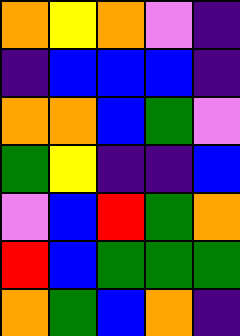[["orange", "yellow", "orange", "violet", "indigo"], ["indigo", "blue", "blue", "blue", "indigo"], ["orange", "orange", "blue", "green", "violet"], ["green", "yellow", "indigo", "indigo", "blue"], ["violet", "blue", "red", "green", "orange"], ["red", "blue", "green", "green", "green"], ["orange", "green", "blue", "orange", "indigo"]]